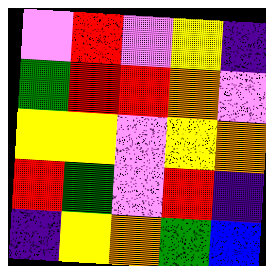[["violet", "red", "violet", "yellow", "indigo"], ["green", "red", "red", "orange", "violet"], ["yellow", "yellow", "violet", "yellow", "orange"], ["red", "green", "violet", "red", "indigo"], ["indigo", "yellow", "orange", "green", "blue"]]